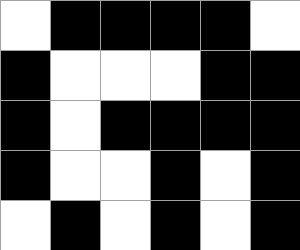[["white", "black", "black", "black", "black", "white"], ["black", "white", "white", "white", "black", "black"], ["black", "white", "black", "black", "black", "black"], ["black", "white", "white", "black", "white", "black"], ["white", "black", "white", "black", "white", "black"]]